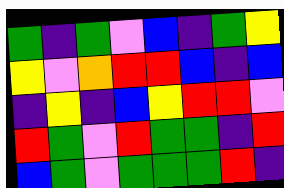[["green", "indigo", "green", "violet", "blue", "indigo", "green", "yellow"], ["yellow", "violet", "orange", "red", "red", "blue", "indigo", "blue"], ["indigo", "yellow", "indigo", "blue", "yellow", "red", "red", "violet"], ["red", "green", "violet", "red", "green", "green", "indigo", "red"], ["blue", "green", "violet", "green", "green", "green", "red", "indigo"]]